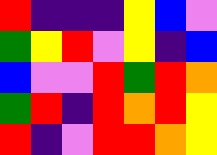[["red", "indigo", "indigo", "indigo", "yellow", "blue", "violet"], ["green", "yellow", "red", "violet", "yellow", "indigo", "blue"], ["blue", "violet", "violet", "red", "green", "red", "orange"], ["green", "red", "indigo", "red", "orange", "red", "yellow"], ["red", "indigo", "violet", "red", "red", "orange", "yellow"]]